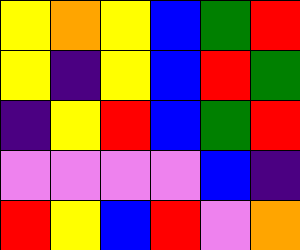[["yellow", "orange", "yellow", "blue", "green", "red"], ["yellow", "indigo", "yellow", "blue", "red", "green"], ["indigo", "yellow", "red", "blue", "green", "red"], ["violet", "violet", "violet", "violet", "blue", "indigo"], ["red", "yellow", "blue", "red", "violet", "orange"]]